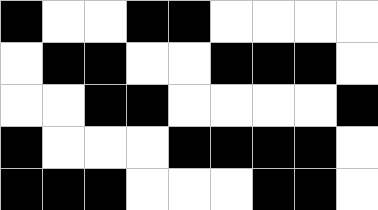[["black", "white", "white", "black", "black", "white", "white", "white", "white"], ["white", "black", "black", "white", "white", "black", "black", "black", "white"], ["white", "white", "black", "black", "white", "white", "white", "white", "black"], ["black", "white", "white", "white", "black", "black", "black", "black", "white"], ["black", "black", "black", "white", "white", "white", "black", "black", "white"]]